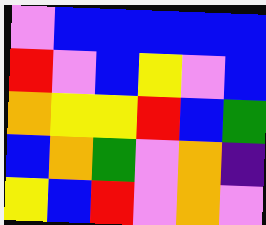[["violet", "blue", "blue", "blue", "blue", "blue"], ["red", "violet", "blue", "yellow", "violet", "blue"], ["orange", "yellow", "yellow", "red", "blue", "green"], ["blue", "orange", "green", "violet", "orange", "indigo"], ["yellow", "blue", "red", "violet", "orange", "violet"]]